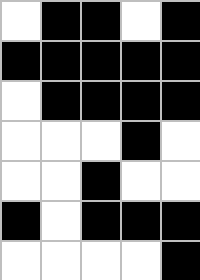[["white", "black", "black", "white", "black"], ["black", "black", "black", "black", "black"], ["white", "black", "black", "black", "black"], ["white", "white", "white", "black", "white"], ["white", "white", "black", "white", "white"], ["black", "white", "black", "black", "black"], ["white", "white", "white", "white", "black"]]